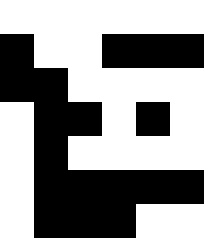[["white", "white", "white", "white", "white", "white"], ["black", "white", "white", "black", "black", "black"], ["black", "black", "white", "white", "white", "white"], ["white", "black", "black", "white", "black", "white"], ["white", "black", "white", "white", "white", "white"], ["white", "black", "black", "black", "black", "black"], ["white", "black", "black", "black", "white", "white"]]